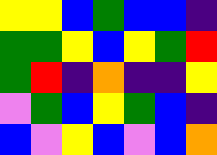[["yellow", "yellow", "blue", "green", "blue", "blue", "indigo"], ["green", "green", "yellow", "blue", "yellow", "green", "red"], ["green", "red", "indigo", "orange", "indigo", "indigo", "yellow"], ["violet", "green", "blue", "yellow", "green", "blue", "indigo"], ["blue", "violet", "yellow", "blue", "violet", "blue", "orange"]]